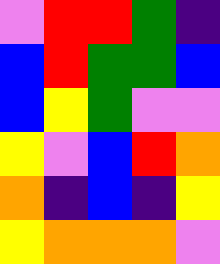[["violet", "red", "red", "green", "indigo"], ["blue", "red", "green", "green", "blue"], ["blue", "yellow", "green", "violet", "violet"], ["yellow", "violet", "blue", "red", "orange"], ["orange", "indigo", "blue", "indigo", "yellow"], ["yellow", "orange", "orange", "orange", "violet"]]